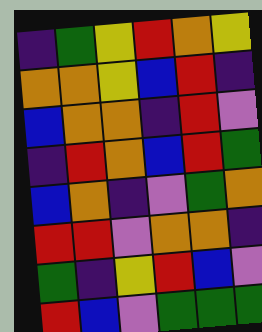[["indigo", "green", "yellow", "red", "orange", "yellow"], ["orange", "orange", "yellow", "blue", "red", "indigo"], ["blue", "orange", "orange", "indigo", "red", "violet"], ["indigo", "red", "orange", "blue", "red", "green"], ["blue", "orange", "indigo", "violet", "green", "orange"], ["red", "red", "violet", "orange", "orange", "indigo"], ["green", "indigo", "yellow", "red", "blue", "violet"], ["red", "blue", "violet", "green", "green", "green"]]